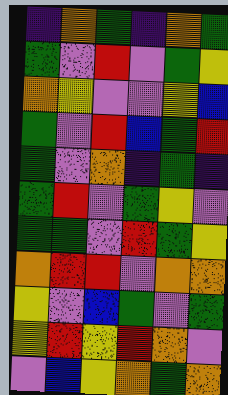[["indigo", "orange", "green", "indigo", "orange", "green"], ["green", "violet", "red", "violet", "green", "yellow"], ["orange", "yellow", "violet", "violet", "yellow", "blue"], ["green", "violet", "red", "blue", "green", "red"], ["green", "violet", "orange", "indigo", "green", "indigo"], ["green", "red", "violet", "green", "yellow", "violet"], ["green", "green", "violet", "red", "green", "yellow"], ["orange", "red", "red", "violet", "orange", "orange"], ["yellow", "violet", "blue", "green", "violet", "green"], ["yellow", "red", "yellow", "red", "orange", "violet"], ["violet", "blue", "yellow", "orange", "green", "orange"]]